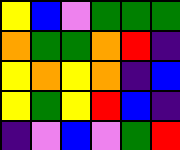[["yellow", "blue", "violet", "green", "green", "green"], ["orange", "green", "green", "orange", "red", "indigo"], ["yellow", "orange", "yellow", "orange", "indigo", "blue"], ["yellow", "green", "yellow", "red", "blue", "indigo"], ["indigo", "violet", "blue", "violet", "green", "red"]]